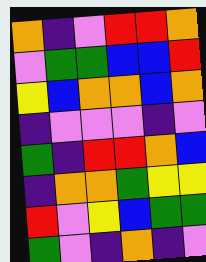[["orange", "indigo", "violet", "red", "red", "orange"], ["violet", "green", "green", "blue", "blue", "red"], ["yellow", "blue", "orange", "orange", "blue", "orange"], ["indigo", "violet", "violet", "violet", "indigo", "violet"], ["green", "indigo", "red", "red", "orange", "blue"], ["indigo", "orange", "orange", "green", "yellow", "yellow"], ["red", "violet", "yellow", "blue", "green", "green"], ["green", "violet", "indigo", "orange", "indigo", "violet"]]